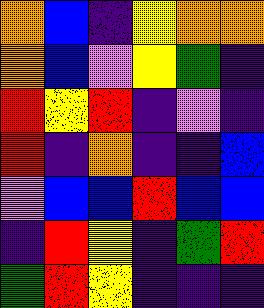[["orange", "blue", "indigo", "yellow", "orange", "orange"], ["orange", "blue", "violet", "yellow", "green", "indigo"], ["red", "yellow", "red", "indigo", "violet", "indigo"], ["red", "indigo", "orange", "indigo", "indigo", "blue"], ["violet", "blue", "blue", "red", "blue", "blue"], ["indigo", "red", "yellow", "indigo", "green", "red"], ["green", "red", "yellow", "indigo", "indigo", "indigo"]]